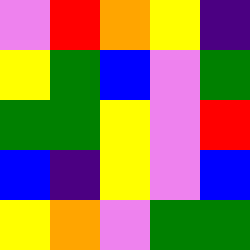[["violet", "red", "orange", "yellow", "indigo"], ["yellow", "green", "blue", "violet", "green"], ["green", "green", "yellow", "violet", "red"], ["blue", "indigo", "yellow", "violet", "blue"], ["yellow", "orange", "violet", "green", "green"]]